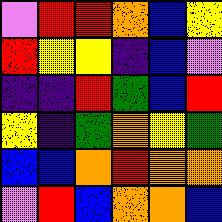[["violet", "red", "red", "orange", "blue", "yellow"], ["red", "yellow", "yellow", "indigo", "blue", "violet"], ["indigo", "indigo", "red", "green", "blue", "red"], ["yellow", "indigo", "green", "orange", "yellow", "green"], ["blue", "blue", "orange", "red", "orange", "orange"], ["violet", "red", "blue", "orange", "orange", "blue"]]